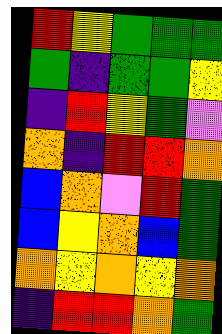[["red", "yellow", "green", "green", "green"], ["green", "indigo", "green", "green", "yellow"], ["indigo", "red", "yellow", "green", "violet"], ["orange", "indigo", "red", "red", "orange"], ["blue", "orange", "violet", "red", "green"], ["blue", "yellow", "orange", "blue", "green"], ["orange", "yellow", "orange", "yellow", "orange"], ["indigo", "red", "red", "orange", "green"]]